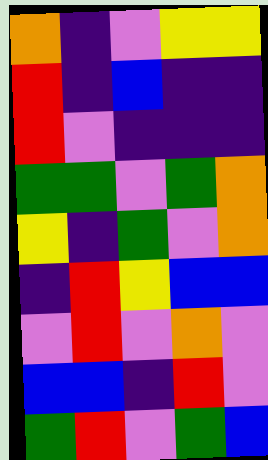[["orange", "indigo", "violet", "yellow", "yellow"], ["red", "indigo", "blue", "indigo", "indigo"], ["red", "violet", "indigo", "indigo", "indigo"], ["green", "green", "violet", "green", "orange"], ["yellow", "indigo", "green", "violet", "orange"], ["indigo", "red", "yellow", "blue", "blue"], ["violet", "red", "violet", "orange", "violet"], ["blue", "blue", "indigo", "red", "violet"], ["green", "red", "violet", "green", "blue"]]